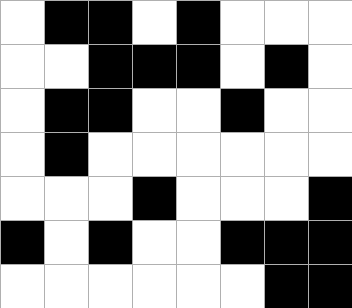[["white", "black", "black", "white", "black", "white", "white", "white"], ["white", "white", "black", "black", "black", "white", "black", "white"], ["white", "black", "black", "white", "white", "black", "white", "white"], ["white", "black", "white", "white", "white", "white", "white", "white"], ["white", "white", "white", "black", "white", "white", "white", "black"], ["black", "white", "black", "white", "white", "black", "black", "black"], ["white", "white", "white", "white", "white", "white", "black", "black"]]